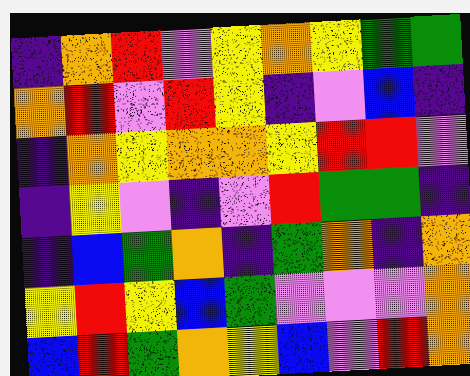[["indigo", "orange", "red", "violet", "yellow", "orange", "yellow", "green", "green"], ["orange", "red", "violet", "red", "yellow", "indigo", "violet", "blue", "indigo"], ["indigo", "orange", "yellow", "orange", "orange", "yellow", "red", "red", "violet"], ["indigo", "yellow", "violet", "indigo", "violet", "red", "green", "green", "indigo"], ["indigo", "blue", "green", "orange", "indigo", "green", "orange", "indigo", "orange"], ["yellow", "red", "yellow", "blue", "green", "violet", "violet", "violet", "orange"], ["blue", "red", "green", "orange", "yellow", "blue", "violet", "red", "orange"]]